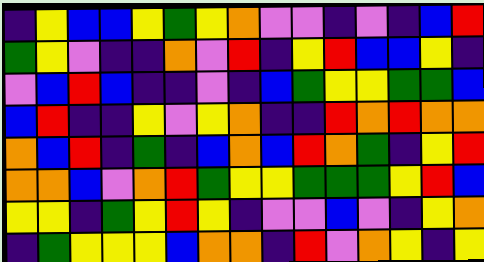[["indigo", "yellow", "blue", "blue", "yellow", "green", "yellow", "orange", "violet", "violet", "indigo", "violet", "indigo", "blue", "red"], ["green", "yellow", "violet", "indigo", "indigo", "orange", "violet", "red", "indigo", "yellow", "red", "blue", "blue", "yellow", "indigo"], ["violet", "blue", "red", "blue", "indigo", "indigo", "violet", "indigo", "blue", "green", "yellow", "yellow", "green", "green", "blue"], ["blue", "red", "indigo", "indigo", "yellow", "violet", "yellow", "orange", "indigo", "indigo", "red", "orange", "red", "orange", "orange"], ["orange", "blue", "red", "indigo", "green", "indigo", "blue", "orange", "blue", "red", "orange", "green", "indigo", "yellow", "red"], ["orange", "orange", "blue", "violet", "orange", "red", "green", "yellow", "yellow", "green", "green", "green", "yellow", "red", "blue"], ["yellow", "yellow", "indigo", "green", "yellow", "red", "yellow", "indigo", "violet", "violet", "blue", "violet", "indigo", "yellow", "orange"], ["indigo", "green", "yellow", "yellow", "yellow", "blue", "orange", "orange", "indigo", "red", "violet", "orange", "yellow", "indigo", "yellow"]]